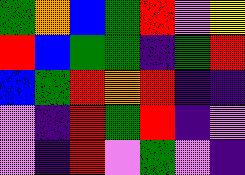[["green", "orange", "blue", "green", "red", "violet", "yellow"], ["red", "blue", "green", "green", "indigo", "green", "red"], ["blue", "green", "red", "orange", "red", "indigo", "indigo"], ["violet", "indigo", "red", "green", "red", "indigo", "violet"], ["violet", "indigo", "red", "violet", "green", "violet", "indigo"]]